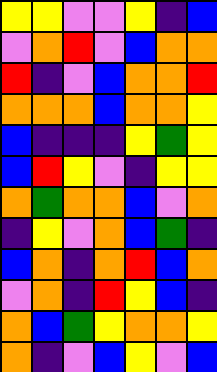[["yellow", "yellow", "violet", "violet", "yellow", "indigo", "blue"], ["violet", "orange", "red", "violet", "blue", "orange", "orange"], ["red", "indigo", "violet", "blue", "orange", "orange", "red"], ["orange", "orange", "orange", "blue", "orange", "orange", "yellow"], ["blue", "indigo", "indigo", "indigo", "yellow", "green", "yellow"], ["blue", "red", "yellow", "violet", "indigo", "yellow", "yellow"], ["orange", "green", "orange", "orange", "blue", "violet", "orange"], ["indigo", "yellow", "violet", "orange", "blue", "green", "indigo"], ["blue", "orange", "indigo", "orange", "red", "blue", "orange"], ["violet", "orange", "indigo", "red", "yellow", "blue", "indigo"], ["orange", "blue", "green", "yellow", "orange", "orange", "yellow"], ["orange", "indigo", "violet", "blue", "yellow", "violet", "blue"]]